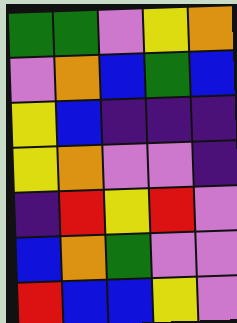[["green", "green", "violet", "yellow", "orange"], ["violet", "orange", "blue", "green", "blue"], ["yellow", "blue", "indigo", "indigo", "indigo"], ["yellow", "orange", "violet", "violet", "indigo"], ["indigo", "red", "yellow", "red", "violet"], ["blue", "orange", "green", "violet", "violet"], ["red", "blue", "blue", "yellow", "violet"]]